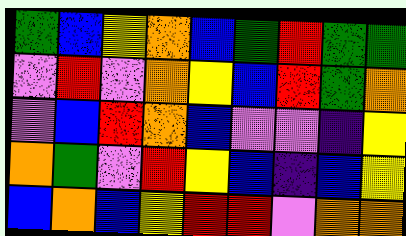[["green", "blue", "yellow", "orange", "blue", "green", "red", "green", "green"], ["violet", "red", "violet", "orange", "yellow", "blue", "red", "green", "orange"], ["violet", "blue", "red", "orange", "blue", "violet", "violet", "indigo", "yellow"], ["orange", "green", "violet", "red", "yellow", "blue", "indigo", "blue", "yellow"], ["blue", "orange", "blue", "yellow", "red", "red", "violet", "orange", "orange"]]